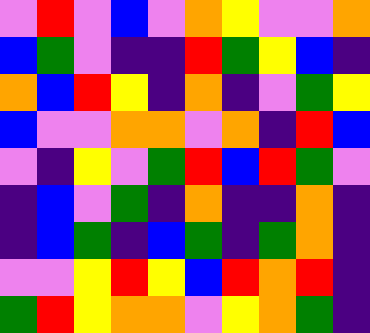[["violet", "red", "violet", "blue", "violet", "orange", "yellow", "violet", "violet", "orange"], ["blue", "green", "violet", "indigo", "indigo", "red", "green", "yellow", "blue", "indigo"], ["orange", "blue", "red", "yellow", "indigo", "orange", "indigo", "violet", "green", "yellow"], ["blue", "violet", "violet", "orange", "orange", "violet", "orange", "indigo", "red", "blue"], ["violet", "indigo", "yellow", "violet", "green", "red", "blue", "red", "green", "violet"], ["indigo", "blue", "violet", "green", "indigo", "orange", "indigo", "indigo", "orange", "indigo"], ["indigo", "blue", "green", "indigo", "blue", "green", "indigo", "green", "orange", "indigo"], ["violet", "violet", "yellow", "red", "yellow", "blue", "red", "orange", "red", "indigo"], ["green", "red", "yellow", "orange", "orange", "violet", "yellow", "orange", "green", "indigo"]]